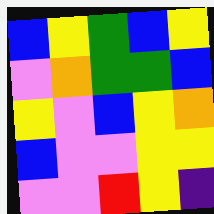[["blue", "yellow", "green", "blue", "yellow"], ["violet", "orange", "green", "green", "blue"], ["yellow", "violet", "blue", "yellow", "orange"], ["blue", "violet", "violet", "yellow", "yellow"], ["violet", "violet", "red", "yellow", "indigo"]]